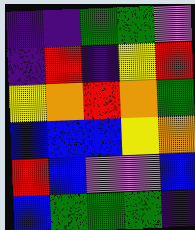[["indigo", "indigo", "green", "green", "violet"], ["indigo", "red", "indigo", "yellow", "red"], ["yellow", "orange", "red", "orange", "green"], ["blue", "blue", "blue", "yellow", "orange"], ["red", "blue", "violet", "violet", "blue"], ["blue", "green", "green", "green", "indigo"]]